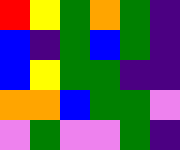[["red", "yellow", "green", "orange", "green", "indigo"], ["blue", "indigo", "green", "blue", "green", "indigo"], ["blue", "yellow", "green", "green", "indigo", "indigo"], ["orange", "orange", "blue", "green", "green", "violet"], ["violet", "green", "violet", "violet", "green", "indigo"]]